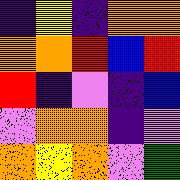[["indigo", "yellow", "indigo", "orange", "orange"], ["orange", "orange", "red", "blue", "red"], ["red", "indigo", "violet", "indigo", "blue"], ["violet", "orange", "orange", "indigo", "violet"], ["orange", "yellow", "orange", "violet", "green"]]